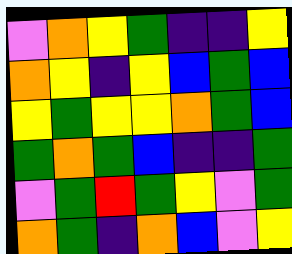[["violet", "orange", "yellow", "green", "indigo", "indigo", "yellow"], ["orange", "yellow", "indigo", "yellow", "blue", "green", "blue"], ["yellow", "green", "yellow", "yellow", "orange", "green", "blue"], ["green", "orange", "green", "blue", "indigo", "indigo", "green"], ["violet", "green", "red", "green", "yellow", "violet", "green"], ["orange", "green", "indigo", "orange", "blue", "violet", "yellow"]]